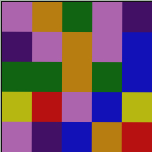[["violet", "orange", "green", "violet", "indigo"], ["indigo", "violet", "orange", "violet", "blue"], ["green", "green", "orange", "green", "blue"], ["yellow", "red", "violet", "blue", "yellow"], ["violet", "indigo", "blue", "orange", "red"]]